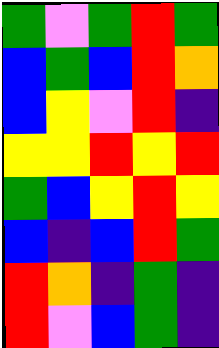[["green", "violet", "green", "red", "green"], ["blue", "green", "blue", "red", "orange"], ["blue", "yellow", "violet", "red", "indigo"], ["yellow", "yellow", "red", "yellow", "red"], ["green", "blue", "yellow", "red", "yellow"], ["blue", "indigo", "blue", "red", "green"], ["red", "orange", "indigo", "green", "indigo"], ["red", "violet", "blue", "green", "indigo"]]